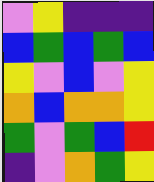[["violet", "yellow", "indigo", "indigo", "indigo"], ["blue", "green", "blue", "green", "blue"], ["yellow", "violet", "blue", "violet", "yellow"], ["orange", "blue", "orange", "orange", "yellow"], ["green", "violet", "green", "blue", "red"], ["indigo", "violet", "orange", "green", "yellow"]]